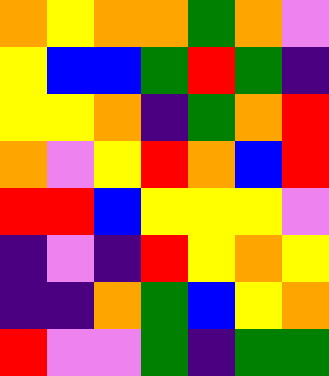[["orange", "yellow", "orange", "orange", "green", "orange", "violet"], ["yellow", "blue", "blue", "green", "red", "green", "indigo"], ["yellow", "yellow", "orange", "indigo", "green", "orange", "red"], ["orange", "violet", "yellow", "red", "orange", "blue", "red"], ["red", "red", "blue", "yellow", "yellow", "yellow", "violet"], ["indigo", "violet", "indigo", "red", "yellow", "orange", "yellow"], ["indigo", "indigo", "orange", "green", "blue", "yellow", "orange"], ["red", "violet", "violet", "green", "indigo", "green", "green"]]